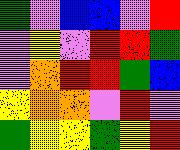[["green", "violet", "blue", "blue", "violet", "red"], ["violet", "yellow", "violet", "red", "red", "green"], ["violet", "orange", "red", "red", "green", "blue"], ["yellow", "orange", "orange", "violet", "red", "violet"], ["green", "yellow", "yellow", "green", "yellow", "red"]]